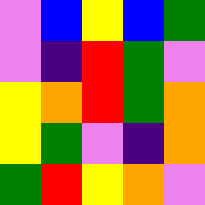[["violet", "blue", "yellow", "blue", "green"], ["violet", "indigo", "red", "green", "violet"], ["yellow", "orange", "red", "green", "orange"], ["yellow", "green", "violet", "indigo", "orange"], ["green", "red", "yellow", "orange", "violet"]]